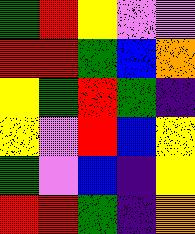[["green", "red", "yellow", "violet", "violet"], ["red", "red", "green", "blue", "orange"], ["yellow", "green", "red", "green", "indigo"], ["yellow", "violet", "red", "blue", "yellow"], ["green", "violet", "blue", "indigo", "yellow"], ["red", "red", "green", "indigo", "orange"]]